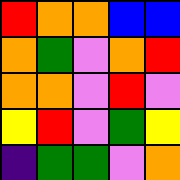[["red", "orange", "orange", "blue", "blue"], ["orange", "green", "violet", "orange", "red"], ["orange", "orange", "violet", "red", "violet"], ["yellow", "red", "violet", "green", "yellow"], ["indigo", "green", "green", "violet", "orange"]]